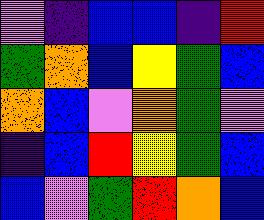[["violet", "indigo", "blue", "blue", "indigo", "red"], ["green", "orange", "blue", "yellow", "green", "blue"], ["orange", "blue", "violet", "orange", "green", "violet"], ["indigo", "blue", "red", "yellow", "green", "blue"], ["blue", "violet", "green", "red", "orange", "blue"]]